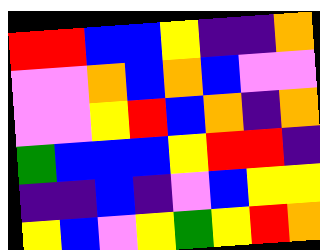[["red", "red", "blue", "blue", "yellow", "indigo", "indigo", "orange"], ["violet", "violet", "orange", "blue", "orange", "blue", "violet", "violet"], ["violet", "violet", "yellow", "red", "blue", "orange", "indigo", "orange"], ["green", "blue", "blue", "blue", "yellow", "red", "red", "indigo"], ["indigo", "indigo", "blue", "indigo", "violet", "blue", "yellow", "yellow"], ["yellow", "blue", "violet", "yellow", "green", "yellow", "red", "orange"]]